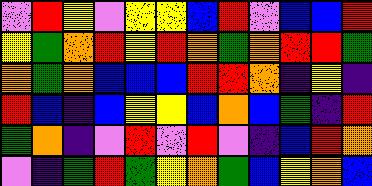[["violet", "red", "yellow", "violet", "yellow", "yellow", "blue", "red", "violet", "blue", "blue", "red"], ["yellow", "green", "orange", "red", "yellow", "red", "orange", "green", "orange", "red", "red", "green"], ["orange", "green", "orange", "blue", "blue", "blue", "red", "red", "orange", "indigo", "yellow", "indigo"], ["red", "blue", "indigo", "blue", "yellow", "yellow", "blue", "orange", "blue", "green", "indigo", "red"], ["green", "orange", "indigo", "violet", "red", "violet", "red", "violet", "indigo", "blue", "red", "orange"], ["violet", "indigo", "green", "red", "green", "yellow", "orange", "green", "blue", "yellow", "orange", "blue"]]